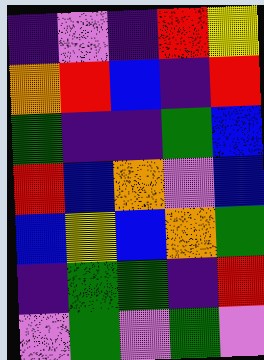[["indigo", "violet", "indigo", "red", "yellow"], ["orange", "red", "blue", "indigo", "red"], ["green", "indigo", "indigo", "green", "blue"], ["red", "blue", "orange", "violet", "blue"], ["blue", "yellow", "blue", "orange", "green"], ["indigo", "green", "green", "indigo", "red"], ["violet", "green", "violet", "green", "violet"]]